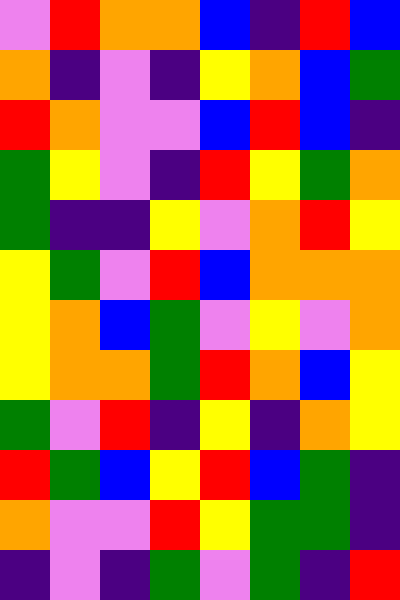[["violet", "red", "orange", "orange", "blue", "indigo", "red", "blue"], ["orange", "indigo", "violet", "indigo", "yellow", "orange", "blue", "green"], ["red", "orange", "violet", "violet", "blue", "red", "blue", "indigo"], ["green", "yellow", "violet", "indigo", "red", "yellow", "green", "orange"], ["green", "indigo", "indigo", "yellow", "violet", "orange", "red", "yellow"], ["yellow", "green", "violet", "red", "blue", "orange", "orange", "orange"], ["yellow", "orange", "blue", "green", "violet", "yellow", "violet", "orange"], ["yellow", "orange", "orange", "green", "red", "orange", "blue", "yellow"], ["green", "violet", "red", "indigo", "yellow", "indigo", "orange", "yellow"], ["red", "green", "blue", "yellow", "red", "blue", "green", "indigo"], ["orange", "violet", "violet", "red", "yellow", "green", "green", "indigo"], ["indigo", "violet", "indigo", "green", "violet", "green", "indigo", "red"]]